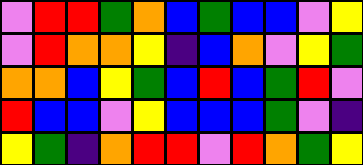[["violet", "red", "red", "green", "orange", "blue", "green", "blue", "blue", "violet", "yellow"], ["violet", "red", "orange", "orange", "yellow", "indigo", "blue", "orange", "violet", "yellow", "green"], ["orange", "orange", "blue", "yellow", "green", "blue", "red", "blue", "green", "red", "violet"], ["red", "blue", "blue", "violet", "yellow", "blue", "blue", "blue", "green", "violet", "indigo"], ["yellow", "green", "indigo", "orange", "red", "red", "violet", "red", "orange", "green", "yellow"]]